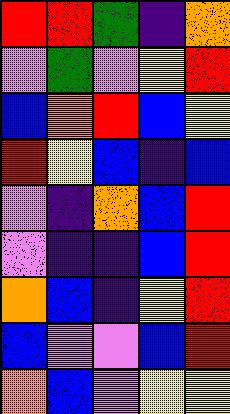[["red", "red", "green", "indigo", "orange"], ["violet", "green", "violet", "yellow", "red"], ["blue", "orange", "red", "blue", "yellow"], ["red", "yellow", "blue", "indigo", "blue"], ["violet", "indigo", "orange", "blue", "red"], ["violet", "indigo", "indigo", "blue", "red"], ["orange", "blue", "indigo", "yellow", "red"], ["blue", "violet", "violet", "blue", "red"], ["orange", "blue", "violet", "yellow", "yellow"]]